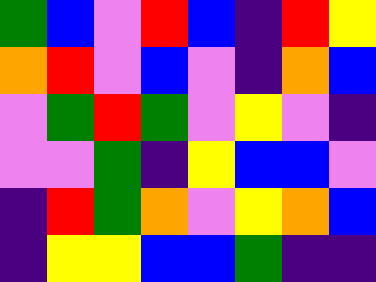[["green", "blue", "violet", "red", "blue", "indigo", "red", "yellow"], ["orange", "red", "violet", "blue", "violet", "indigo", "orange", "blue"], ["violet", "green", "red", "green", "violet", "yellow", "violet", "indigo"], ["violet", "violet", "green", "indigo", "yellow", "blue", "blue", "violet"], ["indigo", "red", "green", "orange", "violet", "yellow", "orange", "blue"], ["indigo", "yellow", "yellow", "blue", "blue", "green", "indigo", "indigo"]]